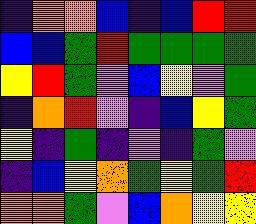[["indigo", "orange", "orange", "blue", "indigo", "blue", "red", "red"], ["blue", "blue", "green", "red", "green", "green", "green", "green"], ["yellow", "red", "green", "violet", "blue", "yellow", "violet", "green"], ["indigo", "orange", "red", "violet", "indigo", "blue", "yellow", "green"], ["yellow", "indigo", "green", "indigo", "violet", "indigo", "green", "violet"], ["indigo", "blue", "yellow", "orange", "green", "yellow", "green", "red"], ["orange", "orange", "green", "violet", "blue", "orange", "yellow", "yellow"]]